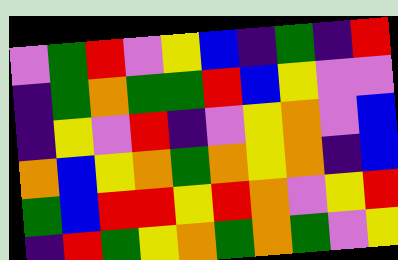[["violet", "green", "red", "violet", "yellow", "blue", "indigo", "green", "indigo", "red"], ["indigo", "green", "orange", "green", "green", "red", "blue", "yellow", "violet", "violet"], ["indigo", "yellow", "violet", "red", "indigo", "violet", "yellow", "orange", "violet", "blue"], ["orange", "blue", "yellow", "orange", "green", "orange", "yellow", "orange", "indigo", "blue"], ["green", "blue", "red", "red", "yellow", "red", "orange", "violet", "yellow", "red"], ["indigo", "red", "green", "yellow", "orange", "green", "orange", "green", "violet", "yellow"]]